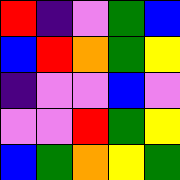[["red", "indigo", "violet", "green", "blue"], ["blue", "red", "orange", "green", "yellow"], ["indigo", "violet", "violet", "blue", "violet"], ["violet", "violet", "red", "green", "yellow"], ["blue", "green", "orange", "yellow", "green"]]